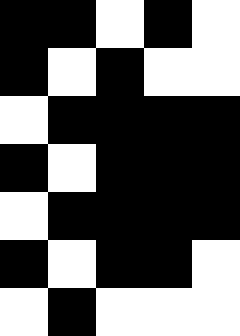[["black", "black", "white", "black", "white"], ["black", "white", "black", "white", "white"], ["white", "black", "black", "black", "black"], ["black", "white", "black", "black", "black"], ["white", "black", "black", "black", "black"], ["black", "white", "black", "black", "white"], ["white", "black", "white", "white", "white"]]